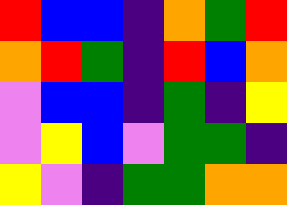[["red", "blue", "blue", "indigo", "orange", "green", "red"], ["orange", "red", "green", "indigo", "red", "blue", "orange"], ["violet", "blue", "blue", "indigo", "green", "indigo", "yellow"], ["violet", "yellow", "blue", "violet", "green", "green", "indigo"], ["yellow", "violet", "indigo", "green", "green", "orange", "orange"]]